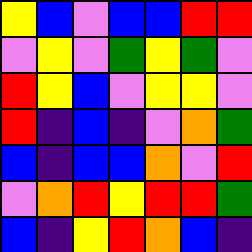[["yellow", "blue", "violet", "blue", "blue", "red", "red"], ["violet", "yellow", "violet", "green", "yellow", "green", "violet"], ["red", "yellow", "blue", "violet", "yellow", "yellow", "violet"], ["red", "indigo", "blue", "indigo", "violet", "orange", "green"], ["blue", "indigo", "blue", "blue", "orange", "violet", "red"], ["violet", "orange", "red", "yellow", "red", "red", "green"], ["blue", "indigo", "yellow", "red", "orange", "blue", "indigo"]]